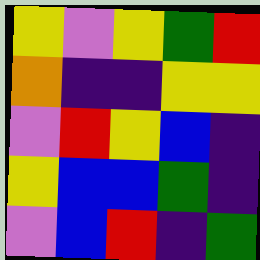[["yellow", "violet", "yellow", "green", "red"], ["orange", "indigo", "indigo", "yellow", "yellow"], ["violet", "red", "yellow", "blue", "indigo"], ["yellow", "blue", "blue", "green", "indigo"], ["violet", "blue", "red", "indigo", "green"]]